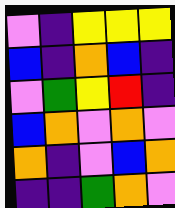[["violet", "indigo", "yellow", "yellow", "yellow"], ["blue", "indigo", "orange", "blue", "indigo"], ["violet", "green", "yellow", "red", "indigo"], ["blue", "orange", "violet", "orange", "violet"], ["orange", "indigo", "violet", "blue", "orange"], ["indigo", "indigo", "green", "orange", "violet"]]